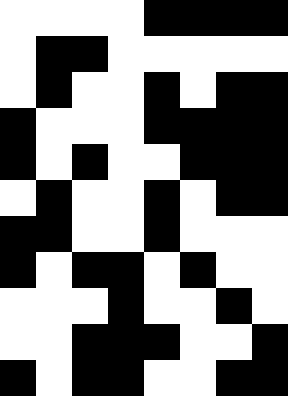[["white", "white", "white", "white", "black", "black", "black", "black"], ["white", "black", "black", "white", "white", "white", "white", "white"], ["white", "black", "white", "white", "black", "white", "black", "black"], ["black", "white", "white", "white", "black", "black", "black", "black"], ["black", "white", "black", "white", "white", "black", "black", "black"], ["white", "black", "white", "white", "black", "white", "black", "black"], ["black", "black", "white", "white", "black", "white", "white", "white"], ["black", "white", "black", "black", "white", "black", "white", "white"], ["white", "white", "white", "black", "white", "white", "black", "white"], ["white", "white", "black", "black", "black", "white", "white", "black"], ["black", "white", "black", "black", "white", "white", "black", "black"]]